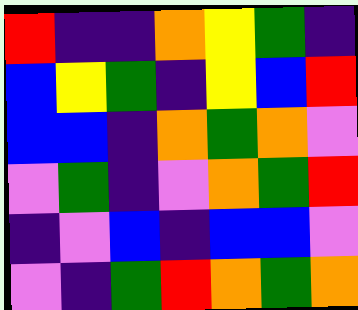[["red", "indigo", "indigo", "orange", "yellow", "green", "indigo"], ["blue", "yellow", "green", "indigo", "yellow", "blue", "red"], ["blue", "blue", "indigo", "orange", "green", "orange", "violet"], ["violet", "green", "indigo", "violet", "orange", "green", "red"], ["indigo", "violet", "blue", "indigo", "blue", "blue", "violet"], ["violet", "indigo", "green", "red", "orange", "green", "orange"]]